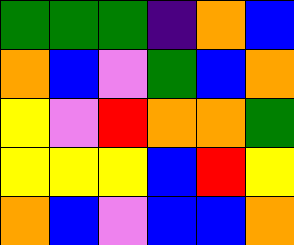[["green", "green", "green", "indigo", "orange", "blue"], ["orange", "blue", "violet", "green", "blue", "orange"], ["yellow", "violet", "red", "orange", "orange", "green"], ["yellow", "yellow", "yellow", "blue", "red", "yellow"], ["orange", "blue", "violet", "blue", "blue", "orange"]]